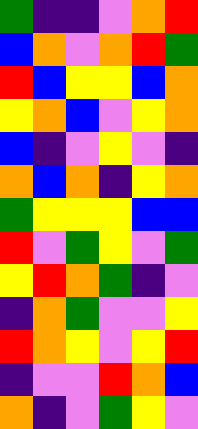[["green", "indigo", "indigo", "violet", "orange", "red"], ["blue", "orange", "violet", "orange", "red", "green"], ["red", "blue", "yellow", "yellow", "blue", "orange"], ["yellow", "orange", "blue", "violet", "yellow", "orange"], ["blue", "indigo", "violet", "yellow", "violet", "indigo"], ["orange", "blue", "orange", "indigo", "yellow", "orange"], ["green", "yellow", "yellow", "yellow", "blue", "blue"], ["red", "violet", "green", "yellow", "violet", "green"], ["yellow", "red", "orange", "green", "indigo", "violet"], ["indigo", "orange", "green", "violet", "violet", "yellow"], ["red", "orange", "yellow", "violet", "yellow", "red"], ["indigo", "violet", "violet", "red", "orange", "blue"], ["orange", "indigo", "violet", "green", "yellow", "violet"]]